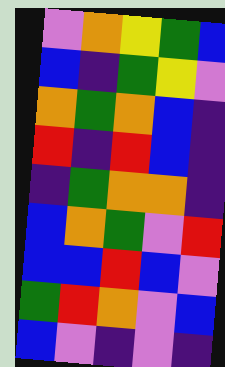[["violet", "orange", "yellow", "green", "blue"], ["blue", "indigo", "green", "yellow", "violet"], ["orange", "green", "orange", "blue", "indigo"], ["red", "indigo", "red", "blue", "indigo"], ["indigo", "green", "orange", "orange", "indigo"], ["blue", "orange", "green", "violet", "red"], ["blue", "blue", "red", "blue", "violet"], ["green", "red", "orange", "violet", "blue"], ["blue", "violet", "indigo", "violet", "indigo"]]